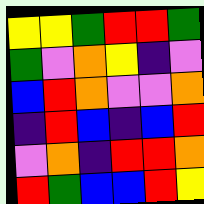[["yellow", "yellow", "green", "red", "red", "green"], ["green", "violet", "orange", "yellow", "indigo", "violet"], ["blue", "red", "orange", "violet", "violet", "orange"], ["indigo", "red", "blue", "indigo", "blue", "red"], ["violet", "orange", "indigo", "red", "red", "orange"], ["red", "green", "blue", "blue", "red", "yellow"]]